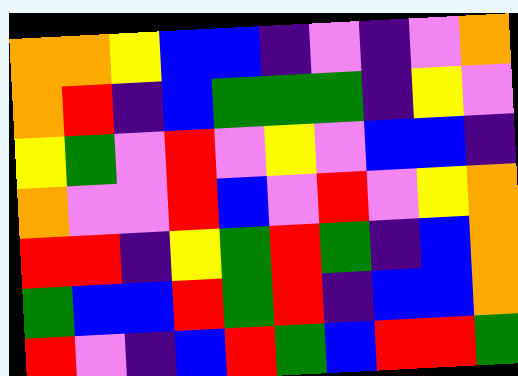[["orange", "orange", "yellow", "blue", "blue", "indigo", "violet", "indigo", "violet", "orange"], ["orange", "red", "indigo", "blue", "green", "green", "green", "indigo", "yellow", "violet"], ["yellow", "green", "violet", "red", "violet", "yellow", "violet", "blue", "blue", "indigo"], ["orange", "violet", "violet", "red", "blue", "violet", "red", "violet", "yellow", "orange"], ["red", "red", "indigo", "yellow", "green", "red", "green", "indigo", "blue", "orange"], ["green", "blue", "blue", "red", "green", "red", "indigo", "blue", "blue", "orange"], ["red", "violet", "indigo", "blue", "red", "green", "blue", "red", "red", "green"]]